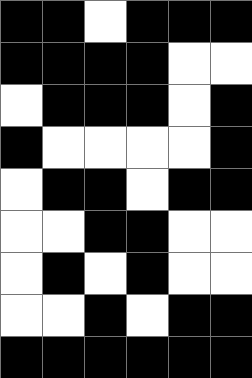[["black", "black", "white", "black", "black", "black"], ["black", "black", "black", "black", "white", "white"], ["white", "black", "black", "black", "white", "black"], ["black", "white", "white", "white", "white", "black"], ["white", "black", "black", "white", "black", "black"], ["white", "white", "black", "black", "white", "white"], ["white", "black", "white", "black", "white", "white"], ["white", "white", "black", "white", "black", "black"], ["black", "black", "black", "black", "black", "black"]]